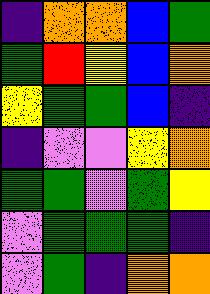[["indigo", "orange", "orange", "blue", "green"], ["green", "red", "yellow", "blue", "orange"], ["yellow", "green", "green", "blue", "indigo"], ["indigo", "violet", "violet", "yellow", "orange"], ["green", "green", "violet", "green", "yellow"], ["violet", "green", "green", "green", "indigo"], ["violet", "green", "indigo", "orange", "orange"]]